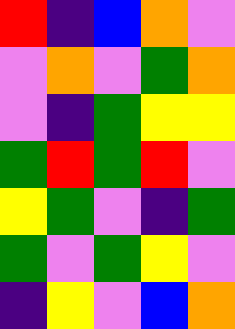[["red", "indigo", "blue", "orange", "violet"], ["violet", "orange", "violet", "green", "orange"], ["violet", "indigo", "green", "yellow", "yellow"], ["green", "red", "green", "red", "violet"], ["yellow", "green", "violet", "indigo", "green"], ["green", "violet", "green", "yellow", "violet"], ["indigo", "yellow", "violet", "blue", "orange"]]